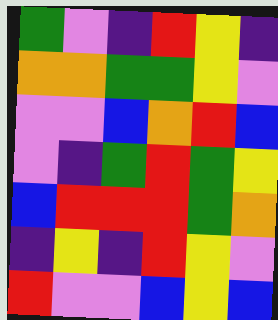[["green", "violet", "indigo", "red", "yellow", "indigo"], ["orange", "orange", "green", "green", "yellow", "violet"], ["violet", "violet", "blue", "orange", "red", "blue"], ["violet", "indigo", "green", "red", "green", "yellow"], ["blue", "red", "red", "red", "green", "orange"], ["indigo", "yellow", "indigo", "red", "yellow", "violet"], ["red", "violet", "violet", "blue", "yellow", "blue"]]